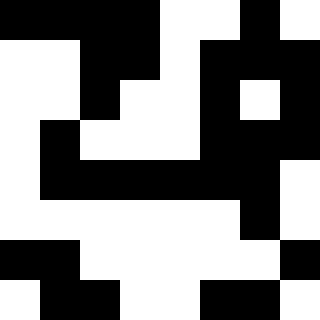[["black", "black", "black", "black", "white", "white", "black", "white"], ["white", "white", "black", "black", "white", "black", "black", "black"], ["white", "white", "black", "white", "white", "black", "white", "black"], ["white", "black", "white", "white", "white", "black", "black", "black"], ["white", "black", "black", "black", "black", "black", "black", "white"], ["white", "white", "white", "white", "white", "white", "black", "white"], ["black", "black", "white", "white", "white", "white", "white", "black"], ["white", "black", "black", "white", "white", "black", "black", "white"]]